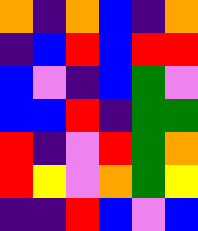[["orange", "indigo", "orange", "blue", "indigo", "orange"], ["indigo", "blue", "red", "blue", "red", "red"], ["blue", "violet", "indigo", "blue", "green", "violet"], ["blue", "blue", "red", "indigo", "green", "green"], ["red", "indigo", "violet", "red", "green", "orange"], ["red", "yellow", "violet", "orange", "green", "yellow"], ["indigo", "indigo", "red", "blue", "violet", "blue"]]